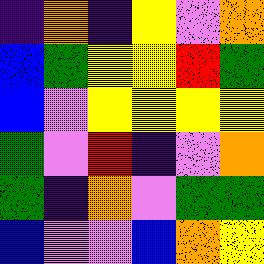[["indigo", "orange", "indigo", "yellow", "violet", "orange"], ["blue", "green", "yellow", "yellow", "red", "green"], ["blue", "violet", "yellow", "yellow", "yellow", "yellow"], ["green", "violet", "red", "indigo", "violet", "orange"], ["green", "indigo", "orange", "violet", "green", "green"], ["blue", "violet", "violet", "blue", "orange", "yellow"]]